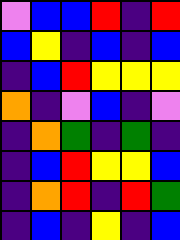[["violet", "blue", "blue", "red", "indigo", "red"], ["blue", "yellow", "indigo", "blue", "indigo", "blue"], ["indigo", "blue", "red", "yellow", "yellow", "yellow"], ["orange", "indigo", "violet", "blue", "indigo", "violet"], ["indigo", "orange", "green", "indigo", "green", "indigo"], ["indigo", "blue", "red", "yellow", "yellow", "blue"], ["indigo", "orange", "red", "indigo", "red", "green"], ["indigo", "blue", "indigo", "yellow", "indigo", "blue"]]